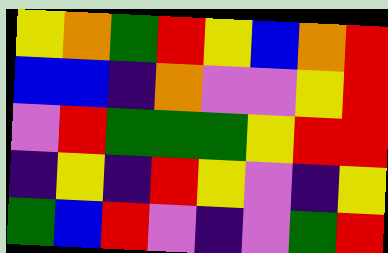[["yellow", "orange", "green", "red", "yellow", "blue", "orange", "red"], ["blue", "blue", "indigo", "orange", "violet", "violet", "yellow", "red"], ["violet", "red", "green", "green", "green", "yellow", "red", "red"], ["indigo", "yellow", "indigo", "red", "yellow", "violet", "indigo", "yellow"], ["green", "blue", "red", "violet", "indigo", "violet", "green", "red"]]